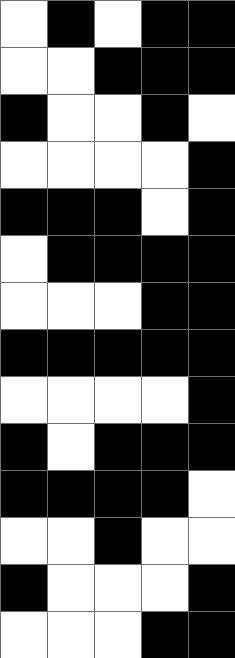[["white", "black", "white", "black", "black"], ["white", "white", "black", "black", "black"], ["black", "white", "white", "black", "white"], ["white", "white", "white", "white", "black"], ["black", "black", "black", "white", "black"], ["white", "black", "black", "black", "black"], ["white", "white", "white", "black", "black"], ["black", "black", "black", "black", "black"], ["white", "white", "white", "white", "black"], ["black", "white", "black", "black", "black"], ["black", "black", "black", "black", "white"], ["white", "white", "black", "white", "white"], ["black", "white", "white", "white", "black"], ["white", "white", "white", "black", "black"]]